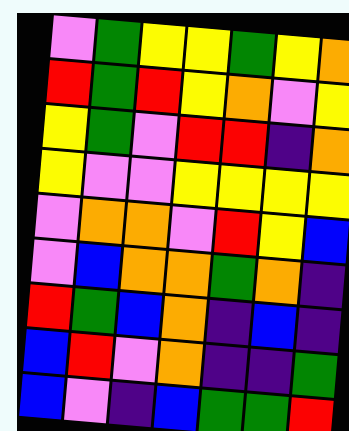[["violet", "green", "yellow", "yellow", "green", "yellow", "orange"], ["red", "green", "red", "yellow", "orange", "violet", "yellow"], ["yellow", "green", "violet", "red", "red", "indigo", "orange"], ["yellow", "violet", "violet", "yellow", "yellow", "yellow", "yellow"], ["violet", "orange", "orange", "violet", "red", "yellow", "blue"], ["violet", "blue", "orange", "orange", "green", "orange", "indigo"], ["red", "green", "blue", "orange", "indigo", "blue", "indigo"], ["blue", "red", "violet", "orange", "indigo", "indigo", "green"], ["blue", "violet", "indigo", "blue", "green", "green", "red"]]